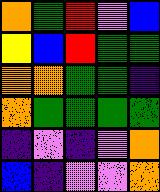[["orange", "green", "red", "violet", "blue"], ["yellow", "blue", "red", "green", "green"], ["orange", "orange", "green", "green", "indigo"], ["orange", "green", "green", "green", "green"], ["indigo", "violet", "indigo", "violet", "orange"], ["blue", "indigo", "violet", "violet", "orange"]]